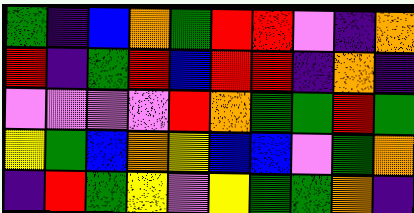[["green", "indigo", "blue", "orange", "green", "red", "red", "violet", "indigo", "orange"], ["red", "indigo", "green", "red", "blue", "red", "red", "indigo", "orange", "indigo"], ["violet", "violet", "violet", "violet", "red", "orange", "green", "green", "red", "green"], ["yellow", "green", "blue", "orange", "yellow", "blue", "blue", "violet", "green", "orange"], ["indigo", "red", "green", "yellow", "violet", "yellow", "green", "green", "orange", "indigo"]]